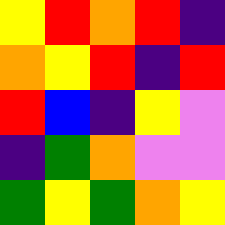[["yellow", "red", "orange", "red", "indigo"], ["orange", "yellow", "red", "indigo", "red"], ["red", "blue", "indigo", "yellow", "violet"], ["indigo", "green", "orange", "violet", "violet"], ["green", "yellow", "green", "orange", "yellow"]]